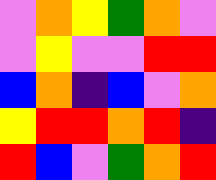[["violet", "orange", "yellow", "green", "orange", "violet"], ["violet", "yellow", "violet", "violet", "red", "red"], ["blue", "orange", "indigo", "blue", "violet", "orange"], ["yellow", "red", "red", "orange", "red", "indigo"], ["red", "blue", "violet", "green", "orange", "red"]]